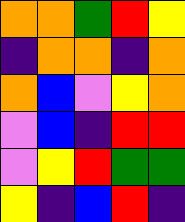[["orange", "orange", "green", "red", "yellow"], ["indigo", "orange", "orange", "indigo", "orange"], ["orange", "blue", "violet", "yellow", "orange"], ["violet", "blue", "indigo", "red", "red"], ["violet", "yellow", "red", "green", "green"], ["yellow", "indigo", "blue", "red", "indigo"]]